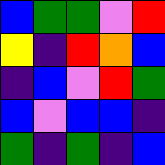[["blue", "green", "green", "violet", "red"], ["yellow", "indigo", "red", "orange", "blue"], ["indigo", "blue", "violet", "red", "green"], ["blue", "violet", "blue", "blue", "indigo"], ["green", "indigo", "green", "indigo", "blue"]]